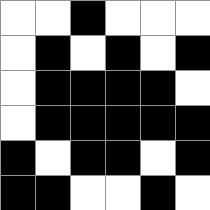[["white", "white", "black", "white", "white", "white"], ["white", "black", "white", "black", "white", "black"], ["white", "black", "black", "black", "black", "white"], ["white", "black", "black", "black", "black", "black"], ["black", "white", "black", "black", "white", "black"], ["black", "black", "white", "white", "black", "white"]]